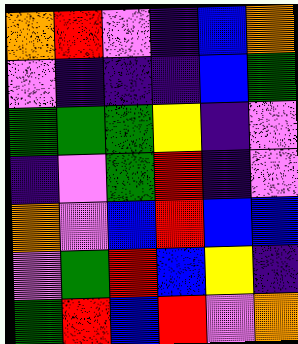[["orange", "red", "violet", "indigo", "blue", "orange"], ["violet", "indigo", "indigo", "indigo", "blue", "green"], ["green", "green", "green", "yellow", "indigo", "violet"], ["indigo", "violet", "green", "red", "indigo", "violet"], ["orange", "violet", "blue", "red", "blue", "blue"], ["violet", "green", "red", "blue", "yellow", "indigo"], ["green", "red", "blue", "red", "violet", "orange"]]